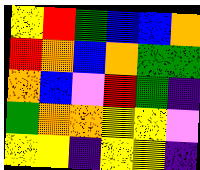[["yellow", "red", "green", "blue", "blue", "orange"], ["red", "orange", "blue", "orange", "green", "green"], ["orange", "blue", "violet", "red", "green", "indigo"], ["green", "orange", "orange", "yellow", "yellow", "violet"], ["yellow", "yellow", "indigo", "yellow", "yellow", "indigo"]]